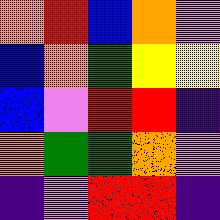[["orange", "red", "blue", "orange", "violet"], ["blue", "orange", "green", "yellow", "yellow"], ["blue", "violet", "red", "red", "indigo"], ["orange", "green", "green", "orange", "violet"], ["indigo", "violet", "red", "red", "indigo"]]